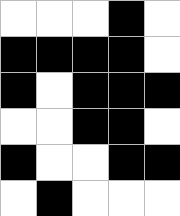[["white", "white", "white", "black", "white"], ["black", "black", "black", "black", "white"], ["black", "white", "black", "black", "black"], ["white", "white", "black", "black", "white"], ["black", "white", "white", "black", "black"], ["white", "black", "white", "white", "white"]]